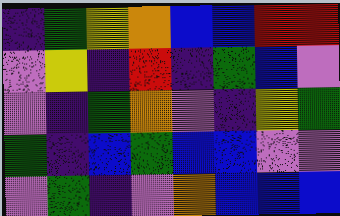[["indigo", "green", "yellow", "orange", "blue", "blue", "red", "red"], ["violet", "yellow", "indigo", "red", "indigo", "green", "blue", "violet"], ["violet", "indigo", "green", "orange", "violet", "indigo", "yellow", "green"], ["green", "indigo", "blue", "green", "blue", "blue", "violet", "violet"], ["violet", "green", "indigo", "violet", "orange", "blue", "blue", "blue"]]